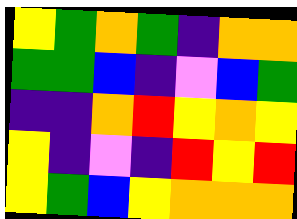[["yellow", "green", "orange", "green", "indigo", "orange", "orange"], ["green", "green", "blue", "indigo", "violet", "blue", "green"], ["indigo", "indigo", "orange", "red", "yellow", "orange", "yellow"], ["yellow", "indigo", "violet", "indigo", "red", "yellow", "red"], ["yellow", "green", "blue", "yellow", "orange", "orange", "orange"]]